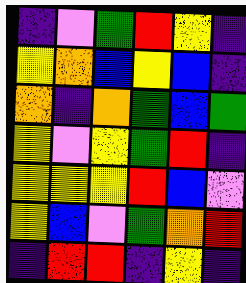[["indigo", "violet", "green", "red", "yellow", "indigo"], ["yellow", "orange", "blue", "yellow", "blue", "indigo"], ["orange", "indigo", "orange", "green", "blue", "green"], ["yellow", "violet", "yellow", "green", "red", "indigo"], ["yellow", "yellow", "yellow", "red", "blue", "violet"], ["yellow", "blue", "violet", "green", "orange", "red"], ["indigo", "red", "red", "indigo", "yellow", "indigo"]]